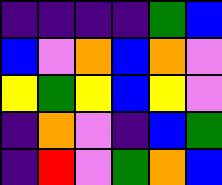[["indigo", "indigo", "indigo", "indigo", "green", "blue"], ["blue", "violet", "orange", "blue", "orange", "violet"], ["yellow", "green", "yellow", "blue", "yellow", "violet"], ["indigo", "orange", "violet", "indigo", "blue", "green"], ["indigo", "red", "violet", "green", "orange", "blue"]]